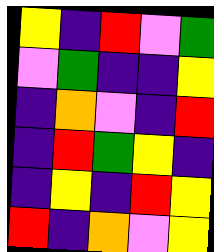[["yellow", "indigo", "red", "violet", "green"], ["violet", "green", "indigo", "indigo", "yellow"], ["indigo", "orange", "violet", "indigo", "red"], ["indigo", "red", "green", "yellow", "indigo"], ["indigo", "yellow", "indigo", "red", "yellow"], ["red", "indigo", "orange", "violet", "yellow"]]